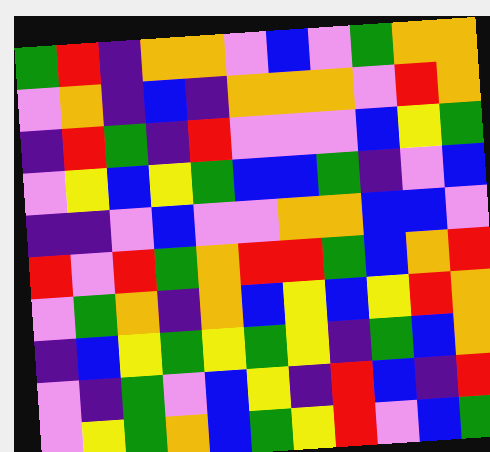[["green", "red", "indigo", "orange", "orange", "violet", "blue", "violet", "green", "orange", "orange"], ["violet", "orange", "indigo", "blue", "indigo", "orange", "orange", "orange", "violet", "red", "orange"], ["indigo", "red", "green", "indigo", "red", "violet", "violet", "violet", "blue", "yellow", "green"], ["violet", "yellow", "blue", "yellow", "green", "blue", "blue", "green", "indigo", "violet", "blue"], ["indigo", "indigo", "violet", "blue", "violet", "violet", "orange", "orange", "blue", "blue", "violet"], ["red", "violet", "red", "green", "orange", "red", "red", "green", "blue", "orange", "red"], ["violet", "green", "orange", "indigo", "orange", "blue", "yellow", "blue", "yellow", "red", "orange"], ["indigo", "blue", "yellow", "green", "yellow", "green", "yellow", "indigo", "green", "blue", "orange"], ["violet", "indigo", "green", "violet", "blue", "yellow", "indigo", "red", "blue", "indigo", "red"], ["violet", "yellow", "green", "orange", "blue", "green", "yellow", "red", "violet", "blue", "green"]]